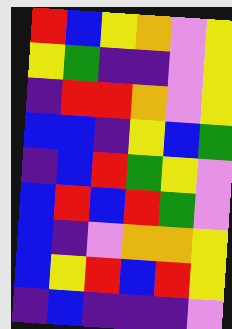[["red", "blue", "yellow", "orange", "violet", "yellow"], ["yellow", "green", "indigo", "indigo", "violet", "yellow"], ["indigo", "red", "red", "orange", "violet", "yellow"], ["blue", "blue", "indigo", "yellow", "blue", "green"], ["indigo", "blue", "red", "green", "yellow", "violet"], ["blue", "red", "blue", "red", "green", "violet"], ["blue", "indigo", "violet", "orange", "orange", "yellow"], ["blue", "yellow", "red", "blue", "red", "yellow"], ["indigo", "blue", "indigo", "indigo", "indigo", "violet"]]